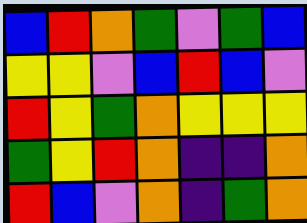[["blue", "red", "orange", "green", "violet", "green", "blue"], ["yellow", "yellow", "violet", "blue", "red", "blue", "violet"], ["red", "yellow", "green", "orange", "yellow", "yellow", "yellow"], ["green", "yellow", "red", "orange", "indigo", "indigo", "orange"], ["red", "blue", "violet", "orange", "indigo", "green", "orange"]]